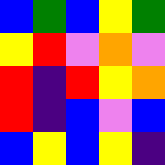[["blue", "green", "blue", "yellow", "green"], ["yellow", "red", "violet", "orange", "violet"], ["red", "indigo", "red", "yellow", "orange"], ["red", "indigo", "blue", "violet", "blue"], ["blue", "yellow", "blue", "yellow", "indigo"]]